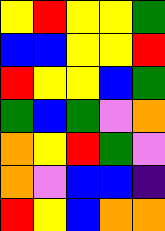[["yellow", "red", "yellow", "yellow", "green"], ["blue", "blue", "yellow", "yellow", "red"], ["red", "yellow", "yellow", "blue", "green"], ["green", "blue", "green", "violet", "orange"], ["orange", "yellow", "red", "green", "violet"], ["orange", "violet", "blue", "blue", "indigo"], ["red", "yellow", "blue", "orange", "orange"]]